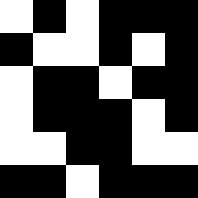[["white", "black", "white", "black", "black", "black"], ["black", "white", "white", "black", "white", "black"], ["white", "black", "black", "white", "black", "black"], ["white", "black", "black", "black", "white", "black"], ["white", "white", "black", "black", "white", "white"], ["black", "black", "white", "black", "black", "black"]]